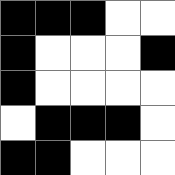[["black", "black", "black", "white", "white"], ["black", "white", "white", "white", "black"], ["black", "white", "white", "white", "white"], ["white", "black", "black", "black", "white"], ["black", "black", "white", "white", "white"]]